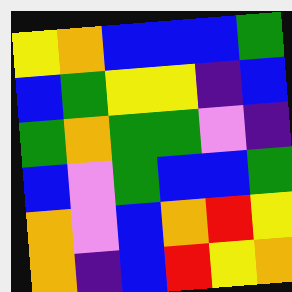[["yellow", "orange", "blue", "blue", "blue", "green"], ["blue", "green", "yellow", "yellow", "indigo", "blue"], ["green", "orange", "green", "green", "violet", "indigo"], ["blue", "violet", "green", "blue", "blue", "green"], ["orange", "violet", "blue", "orange", "red", "yellow"], ["orange", "indigo", "blue", "red", "yellow", "orange"]]